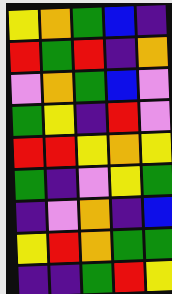[["yellow", "orange", "green", "blue", "indigo"], ["red", "green", "red", "indigo", "orange"], ["violet", "orange", "green", "blue", "violet"], ["green", "yellow", "indigo", "red", "violet"], ["red", "red", "yellow", "orange", "yellow"], ["green", "indigo", "violet", "yellow", "green"], ["indigo", "violet", "orange", "indigo", "blue"], ["yellow", "red", "orange", "green", "green"], ["indigo", "indigo", "green", "red", "yellow"]]